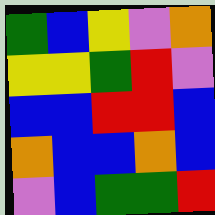[["green", "blue", "yellow", "violet", "orange"], ["yellow", "yellow", "green", "red", "violet"], ["blue", "blue", "red", "red", "blue"], ["orange", "blue", "blue", "orange", "blue"], ["violet", "blue", "green", "green", "red"]]